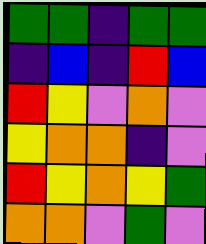[["green", "green", "indigo", "green", "green"], ["indigo", "blue", "indigo", "red", "blue"], ["red", "yellow", "violet", "orange", "violet"], ["yellow", "orange", "orange", "indigo", "violet"], ["red", "yellow", "orange", "yellow", "green"], ["orange", "orange", "violet", "green", "violet"]]